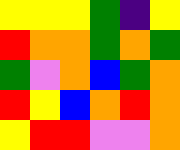[["yellow", "yellow", "yellow", "green", "indigo", "yellow"], ["red", "orange", "orange", "green", "orange", "green"], ["green", "violet", "orange", "blue", "green", "orange"], ["red", "yellow", "blue", "orange", "red", "orange"], ["yellow", "red", "red", "violet", "violet", "orange"]]